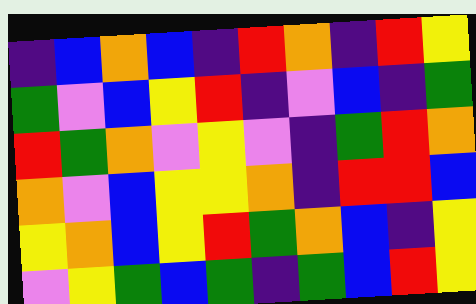[["indigo", "blue", "orange", "blue", "indigo", "red", "orange", "indigo", "red", "yellow"], ["green", "violet", "blue", "yellow", "red", "indigo", "violet", "blue", "indigo", "green"], ["red", "green", "orange", "violet", "yellow", "violet", "indigo", "green", "red", "orange"], ["orange", "violet", "blue", "yellow", "yellow", "orange", "indigo", "red", "red", "blue"], ["yellow", "orange", "blue", "yellow", "red", "green", "orange", "blue", "indigo", "yellow"], ["violet", "yellow", "green", "blue", "green", "indigo", "green", "blue", "red", "yellow"]]